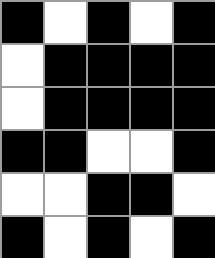[["black", "white", "black", "white", "black"], ["white", "black", "black", "black", "black"], ["white", "black", "black", "black", "black"], ["black", "black", "white", "white", "black"], ["white", "white", "black", "black", "white"], ["black", "white", "black", "white", "black"]]